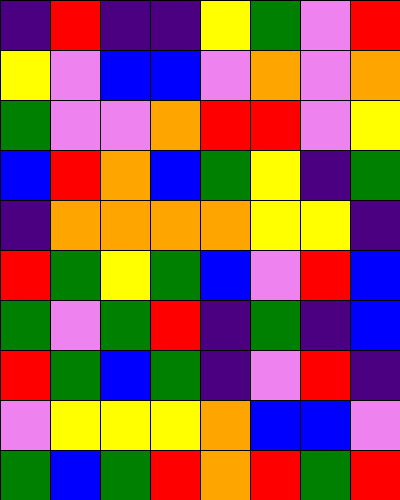[["indigo", "red", "indigo", "indigo", "yellow", "green", "violet", "red"], ["yellow", "violet", "blue", "blue", "violet", "orange", "violet", "orange"], ["green", "violet", "violet", "orange", "red", "red", "violet", "yellow"], ["blue", "red", "orange", "blue", "green", "yellow", "indigo", "green"], ["indigo", "orange", "orange", "orange", "orange", "yellow", "yellow", "indigo"], ["red", "green", "yellow", "green", "blue", "violet", "red", "blue"], ["green", "violet", "green", "red", "indigo", "green", "indigo", "blue"], ["red", "green", "blue", "green", "indigo", "violet", "red", "indigo"], ["violet", "yellow", "yellow", "yellow", "orange", "blue", "blue", "violet"], ["green", "blue", "green", "red", "orange", "red", "green", "red"]]